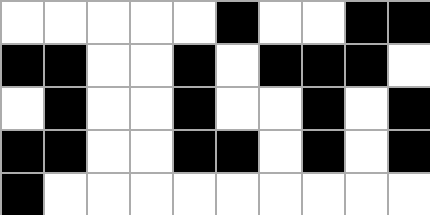[["white", "white", "white", "white", "white", "black", "white", "white", "black", "black"], ["black", "black", "white", "white", "black", "white", "black", "black", "black", "white"], ["white", "black", "white", "white", "black", "white", "white", "black", "white", "black"], ["black", "black", "white", "white", "black", "black", "white", "black", "white", "black"], ["black", "white", "white", "white", "white", "white", "white", "white", "white", "white"]]